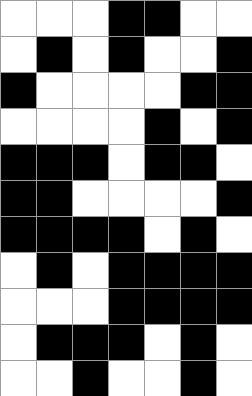[["white", "white", "white", "black", "black", "white", "white"], ["white", "black", "white", "black", "white", "white", "black"], ["black", "white", "white", "white", "white", "black", "black"], ["white", "white", "white", "white", "black", "white", "black"], ["black", "black", "black", "white", "black", "black", "white"], ["black", "black", "white", "white", "white", "white", "black"], ["black", "black", "black", "black", "white", "black", "white"], ["white", "black", "white", "black", "black", "black", "black"], ["white", "white", "white", "black", "black", "black", "black"], ["white", "black", "black", "black", "white", "black", "white"], ["white", "white", "black", "white", "white", "black", "white"]]